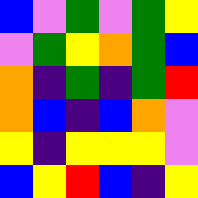[["blue", "violet", "green", "violet", "green", "yellow"], ["violet", "green", "yellow", "orange", "green", "blue"], ["orange", "indigo", "green", "indigo", "green", "red"], ["orange", "blue", "indigo", "blue", "orange", "violet"], ["yellow", "indigo", "yellow", "yellow", "yellow", "violet"], ["blue", "yellow", "red", "blue", "indigo", "yellow"]]